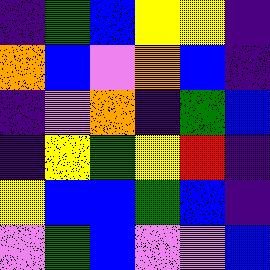[["indigo", "green", "blue", "yellow", "yellow", "indigo"], ["orange", "blue", "violet", "orange", "blue", "indigo"], ["indigo", "violet", "orange", "indigo", "green", "blue"], ["indigo", "yellow", "green", "yellow", "red", "indigo"], ["yellow", "blue", "blue", "green", "blue", "indigo"], ["violet", "green", "blue", "violet", "violet", "blue"]]